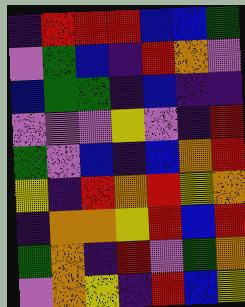[["indigo", "red", "red", "red", "blue", "blue", "green"], ["violet", "green", "blue", "indigo", "red", "orange", "violet"], ["blue", "green", "green", "indigo", "blue", "indigo", "indigo"], ["violet", "violet", "violet", "yellow", "violet", "indigo", "red"], ["green", "violet", "blue", "indigo", "blue", "orange", "red"], ["yellow", "indigo", "red", "orange", "red", "yellow", "orange"], ["indigo", "orange", "orange", "yellow", "red", "blue", "red"], ["green", "orange", "indigo", "red", "violet", "green", "orange"], ["violet", "orange", "yellow", "indigo", "red", "blue", "yellow"]]